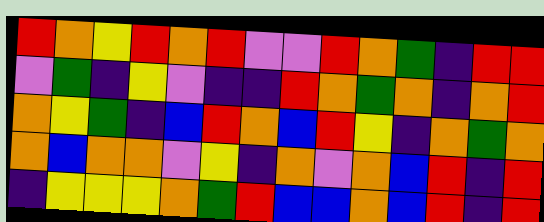[["red", "orange", "yellow", "red", "orange", "red", "violet", "violet", "red", "orange", "green", "indigo", "red", "red"], ["violet", "green", "indigo", "yellow", "violet", "indigo", "indigo", "red", "orange", "green", "orange", "indigo", "orange", "red"], ["orange", "yellow", "green", "indigo", "blue", "red", "orange", "blue", "red", "yellow", "indigo", "orange", "green", "orange"], ["orange", "blue", "orange", "orange", "violet", "yellow", "indigo", "orange", "violet", "orange", "blue", "red", "indigo", "red"], ["indigo", "yellow", "yellow", "yellow", "orange", "green", "red", "blue", "blue", "orange", "blue", "red", "indigo", "red"]]